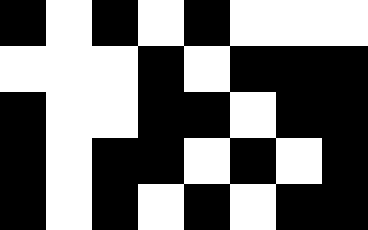[["black", "white", "black", "white", "black", "white", "white", "white"], ["white", "white", "white", "black", "white", "black", "black", "black"], ["black", "white", "white", "black", "black", "white", "black", "black"], ["black", "white", "black", "black", "white", "black", "white", "black"], ["black", "white", "black", "white", "black", "white", "black", "black"]]